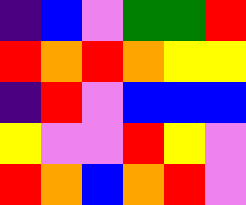[["indigo", "blue", "violet", "green", "green", "red"], ["red", "orange", "red", "orange", "yellow", "yellow"], ["indigo", "red", "violet", "blue", "blue", "blue"], ["yellow", "violet", "violet", "red", "yellow", "violet"], ["red", "orange", "blue", "orange", "red", "violet"]]